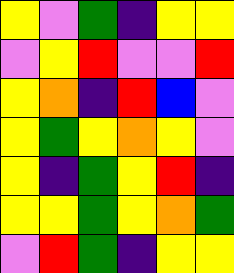[["yellow", "violet", "green", "indigo", "yellow", "yellow"], ["violet", "yellow", "red", "violet", "violet", "red"], ["yellow", "orange", "indigo", "red", "blue", "violet"], ["yellow", "green", "yellow", "orange", "yellow", "violet"], ["yellow", "indigo", "green", "yellow", "red", "indigo"], ["yellow", "yellow", "green", "yellow", "orange", "green"], ["violet", "red", "green", "indigo", "yellow", "yellow"]]